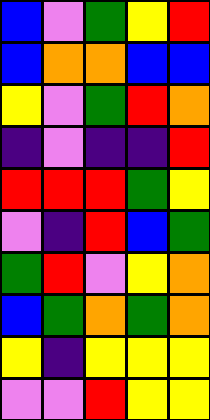[["blue", "violet", "green", "yellow", "red"], ["blue", "orange", "orange", "blue", "blue"], ["yellow", "violet", "green", "red", "orange"], ["indigo", "violet", "indigo", "indigo", "red"], ["red", "red", "red", "green", "yellow"], ["violet", "indigo", "red", "blue", "green"], ["green", "red", "violet", "yellow", "orange"], ["blue", "green", "orange", "green", "orange"], ["yellow", "indigo", "yellow", "yellow", "yellow"], ["violet", "violet", "red", "yellow", "yellow"]]